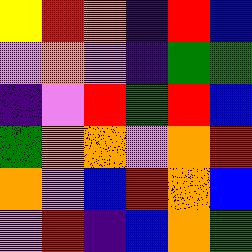[["yellow", "red", "orange", "indigo", "red", "blue"], ["violet", "orange", "violet", "indigo", "green", "green"], ["indigo", "violet", "red", "green", "red", "blue"], ["green", "orange", "orange", "violet", "orange", "red"], ["orange", "violet", "blue", "red", "orange", "blue"], ["violet", "red", "indigo", "blue", "orange", "green"]]